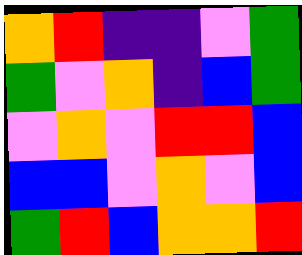[["orange", "red", "indigo", "indigo", "violet", "green"], ["green", "violet", "orange", "indigo", "blue", "green"], ["violet", "orange", "violet", "red", "red", "blue"], ["blue", "blue", "violet", "orange", "violet", "blue"], ["green", "red", "blue", "orange", "orange", "red"]]